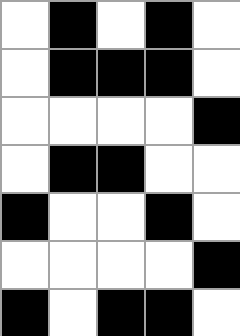[["white", "black", "white", "black", "white"], ["white", "black", "black", "black", "white"], ["white", "white", "white", "white", "black"], ["white", "black", "black", "white", "white"], ["black", "white", "white", "black", "white"], ["white", "white", "white", "white", "black"], ["black", "white", "black", "black", "white"]]